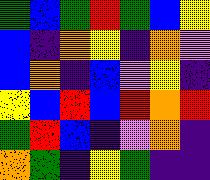[["green", "blue", "green", "red", "green", "blue", "yellow"], ["blue", "indigo", "orange", "yellow", "indigo", "orange", "violet"], ["blue", "orange", "indigo", "blue", "violet", "yellow", "indigo"], ["yellow", "blue", "red", "blue", "red", "orange", "red"], ["green", "red", "blue", "indigo", "violet", "orange", "indigo"], ["orange", "green", "indigo", "yellow", "green", "indigo", "indigo"]]